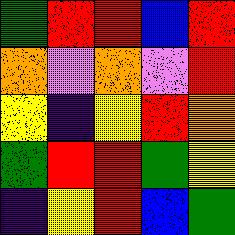[["green", "red", "red", "blue", "red"], ["orange", "violet", "orange", "violet", "red"], ["yellow", "indigo", "yellow", "red", "orange"], ["green", "red", "red", "green", "yellow"], ["indigo", "yellow", "red", "blue", "green"]]